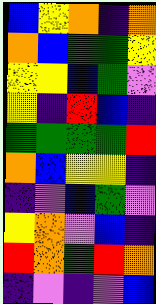[["blue", "yellow", "orange", "indigo", "orange"], ["orange", "blue", "green", "green", "yellow"], ["yellow", "yellow", "blue", "green", "violet"], ["yellow", "indigo", "red", "blue", "indigo"], ["green", "green", "green", "green", "red"], ["orange", "blue", "yellow", "yellow", "indigo"], ["indigo", "violet", "blue", "green", "violet"], ["yellow", "orange", "violet", "blue", "indigo"], ["red", "orange", "green", "red", "orange"], ["indigo", "violet", "indigo", "violet", "blue"]]